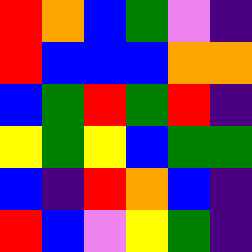[["red", "orange", "blue", "green", "violet", "indigo"], ["red", "blue", "blue", "blue", "orange", "orange"], ["blue", "green", "red", "green", "red", "indigo"], ["yellow", "green", "yellow", "blue", "green", "green"], ["blue", "indigo", "red", "orange", "blue", "indigo"], ["red", "blue", "violet", "yellow", "green", "indigo"]]